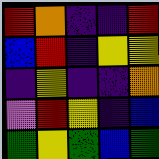[["red", "orange", "indigo", "indigo", "red"], ["blue", "red", "indigo", "yellow", "yellow"], ["indigo", "yellow", "indigo", "indigo", "orange"], ["violet", "red", "yellow", "indigo", "blue"], ["green", "yellow", "green", "blue", "green"]]